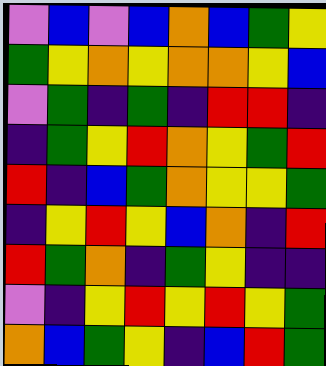[["violet", "blue", "violet", "blue", "orange", "blue", "green", "yellow"], ["green", "yellow", "orange", "yellow", "orange", "orange", "yellow", "blue"], ["violet", "green", "indigo", "green", "indigo", "red", "red", "indigo"], ["indigo", "green", "yellow", "red", "orange", "yellow", "green", "red"], ["red", "indigo", "blue", "green", "orange", "yellow", "yellow", "green"], ["indigo", "yellow", "red", "yellow", "blue", "orange", "indigo", "red"], ["red", "green", "orange", "indigo", "green", "yellow", "indigo", "indigo"], ["violet", "indigo", "yellow", "red", "yellow", "red", "yellow", "green"], ["orange", "blue", "green", "yellow", "indigo", "blue", "red", "green"]]